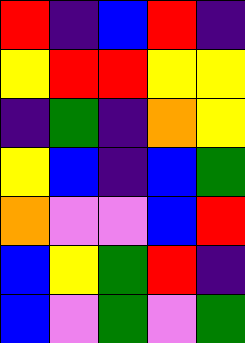[["red", "indigo", "blue", "red", "indigo"], ["yellow", "red", "red", "yellow", "yellow"], ["indigo", "green", "indigo", "orange", "yellow"], ["yellow", "blue", "indigo", "blue", "green"], ["orange", "violet", "violet", "blue", "red"], ["blue", "yellow", "green", "red", "indigo"], ["blue", "violet", "green", "violet", "green"]]